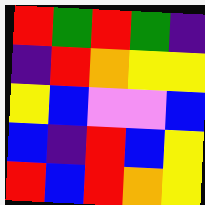[["red", "green", "red", "green", "indigo"], ["indigo", "red", "orange", "yellow", "yellow"], ["yellow", "blue", "violet", "violet", "blue"], ["blue", "indigo", "red", "blue", "yellow"], ["red", "blue", "red", "orange", "yellow"]]